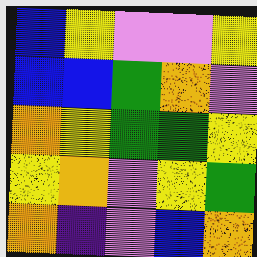[["blue", "yellow", "violet", "violet", "yellow"], ["blue", "blue", "green", "orange", "violet"], ["orange", "yellow", "green", "green", "yellow"], ["yellow", "orange", "violet", "yellow", "green"], ["orange", "indigo", "violet", "blue", "orange"]]